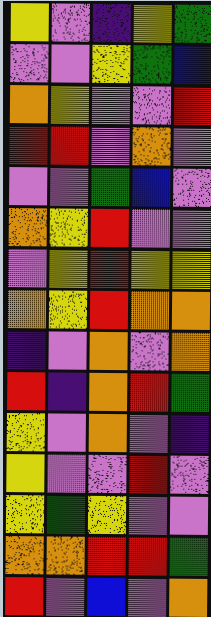[["yellow", "violet", "indigo", "yellow", "green"], ["violet", "violet", "yellow", "green", "blue"], ["orange", "yellow", "violet", "violet", "red"], ["red", "red", "violet", "orange", "violet"], ["violet", "violet", "green", "blue", "violet"], ["orange", "yellow", "red", "violet", "violet"], ["violet", "yellow", "red", "yellow", "yellow"], ["orange", "yellow", "red", "orange", "orange"], ["indigo", "violet", "orange", "violet", "orange"], ["red", "indigo", "orange", "red", "green"], ["yellow", "violet", "orange", "violet", "indigo"], ["yellow", "violet", "violet", "red", "violet"], ["yellow", "green", "yellow", "violet", "violet"], ["orange", "orange", "red", "red", "green"], ["red", "violet", "blue", "violet", "orange"]]